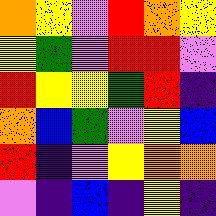[["orange", "yellow", "violet", "red", "orange", "yellow"], ["yellow", "green", "violet", "red", "red", "violet"], ["red", "yellow", "yellow", "green", "red", "indigo"], ["orange", "blue", "green", "violet", "yellow", "blue"], ["red", "indigo", "violet", "yellow", "orange", "orange"], ["violet", "indigo", "blue", "indigo", "yellow", "indigo"]]